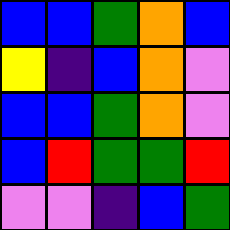[["blue", "blue", "green", "orange", "blue"], ["yellow", "indigo", "blue", "orange", "violet"], ["blue", "blue", "green", "orange", "violet"], ["blue", "red", "green", "green", "red"], ["violet", "violet", "indigo", "blue", "green"]]